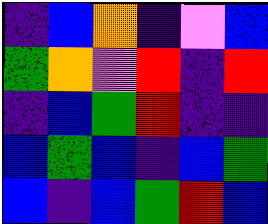[["indigo", "blue", "orange", "indigo", "violet", "blue"], ["green", "orange", "violet", "red", "indigo", "red"], ["indigo", "blue", "green", "red", "indigo", "indigo"], ["blue", "green", "blue", "indigo", "blue", "green"], ["blue", "indigo", "blue", "green", "red", "blue"]]